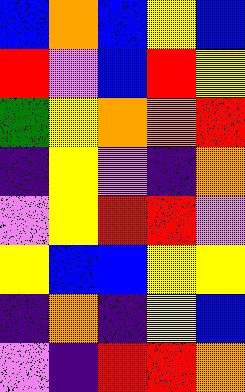[["blue", "orange", "blue", "yellow", "blue"], ["red", "violet", "blue", "red", "yellow"], ["green", "yellow", "orange", "orange", "red"], ["indigo", "yellow", "violet", "indigo", "orange"], ["violet", "yellow", "red", "red", "violet"], ["yellow", "blue", "blue", "yellow", "yellow"], ["indigo", "orange", "indigo", "yellow", "blue"], ["violet", "indigo", "red", "red", "orange"]]